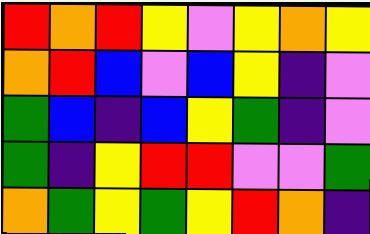[["red", "orange", "red", "yellow", "violet", "yellow", "orange", "yellow"], ["orange", "red", "blue", "violet", "blue", "yellow", "indigo", "violet"], ["green", "blue", "indigo", "blue", "yellow", "green", "indigo", "violet"], ["green", "indigo", "yellow", "red", "red", "violet", "violet", "green"], ["orange", "green", "yellow", "green", "yellow", "red", "orange", "indigo"]]